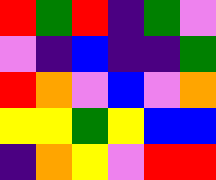[["red", "green", "red", "indigo", "green", "violet"], ["violet", "indigo", "blue", "indigo", "indigo", "green"], ["red", "orange", "violet", "blue", "violet", "orange"], ["yellow", "yellow", "green", "yellow", "blue", "blue"], ["indigo", "orange", "yellow", "violet", "red", "red"]]